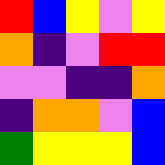[["red", "blue", "yellow", "violet", "yellow"], ["orange", "indigo", "violet", "red", "red"], ["violet", "violet", "indigo", "indigo", "orange"], ["indigo", "orange", "orange", "violet", "blue"], ["green", "yellow", "yellow", "yellow", "blue"]]